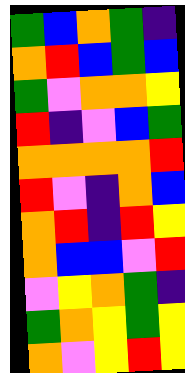[["green", "blue", "orange", "green", "indigo"], ["orange", "red", "blue", "green", "blue"], ["green", "violet", "orange", "orange", "yellow"], ["red", "indigo", "violet", "blue", "green"], ["orange", "orange", "orange", "orange", "red"], ["red", "violet", "indigo", "orange", "blue"], ["orange", "red", "indigo", "red", "yellow"], ["orange", "blue", "blue", "violet", "red"], ["violet", "yellow", "orange", "green", "indigo"], ["green", "orange", "yellow", "green", "yellow"], ["orange", "violet", "yellow", "red", "yellow"]]